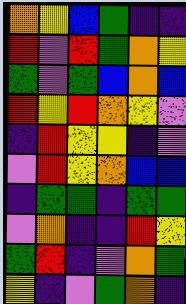[["orange", "yellow", "blue", "green", "indigo", "indigo"], ["red", "violet", "red", "green", "orange", "yellow"], ["green", "violet", "green", "blue", "orange", "blue"], ["red", "yellow", "red", "orange", "yellow", "violet"], ["indigo", "red", "yellow", "yellow", "indigo", "violet"], ["violet", "red", "yellow", "orange", "blue", "blue"], ["indigo", "green", "green", "indigo", "green", "green"], ["violet", "orange", "indigo", "indigo", "red", "yellow"], ["green", "red", "indigo", "violet", "orange", "green"], ["yellow", "indigo", "violet", "green", "orange", "indigo"]]